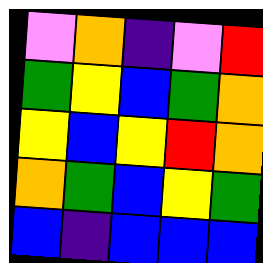[["violet", "orange", "indigo", "violet", "red"], ["green", "yellow", "blue", "green", "orange"], ["yellow", "blue", "yellow", "red", "orange"], ["orange", "green", "blue", "yellow", "green"], ["blue", "indigo", "blue", "blue", "blue"]]